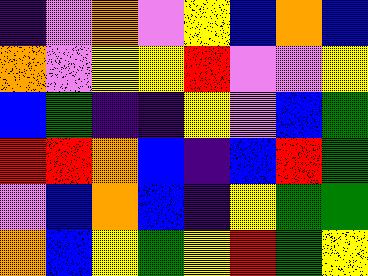[["indigo", "violet", "orange", "violet", "yellow", "blue", "orange", "blue"], ["orange", "violet", "yellow", "yellow", "red", "violet", "violet", "yellow"], ["blue", "green", "indigo", "indigo", "yellow", "violet", "blue", "green"], ["red", "red", "orange", "blue", "indigo", "blue", "red", "green"], ["violet", "blue", "orange", "blue", "indigo", "yellow", "green", "green"], ["orange", "blue", "yellow", "green", "yellow", "red", "green", "yellow"]]